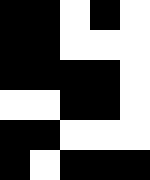[["black", "black", "white", "black", "white"], ["black", "black", "white", "white", "white"], ["black", "black", "black", "black", "white"], ["white", "white", "black", "black", "white"], ["black", "black", "white", "white", "white"], ["black", "white", "black", "black", "black"]]